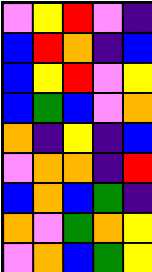[["violet", "yellow", "red", "violet", "indigo"], ["blue", "red", "orange", "indigo", "blue"], ["blue", "yellow", "red", "violet", "yellow"], ["blue", "green", "blue", "violet", "orange"], ["orange", "indigo", "yellow", "indigo", "blue"], ["violet", "orange", "orange", "indigo", "red"], ["blue", "orange", "blue", "green", "indigo"], ["orange", "violet", "green", "orange", "yellow"], ["violet", "orange", "blue", "green", "yellow"]]